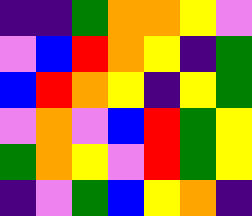[["indigo", "indigo", "green", "orange", "orange", "yellow", "violet"], ["violet", "blue", "red", "orange", "yellow", "indigo", "green"], ["blue", "red", "orange", "yellow", "indigo", "yellow", "green"], ["violet", "orange", "violet", "blue", "red", "green", "yellow"], ["green", "orange", "yellow", "violet", "red", "green", "yellow"], ["indigo", "violet", "green", "blue", "yellow", "orange", "indigo"]]